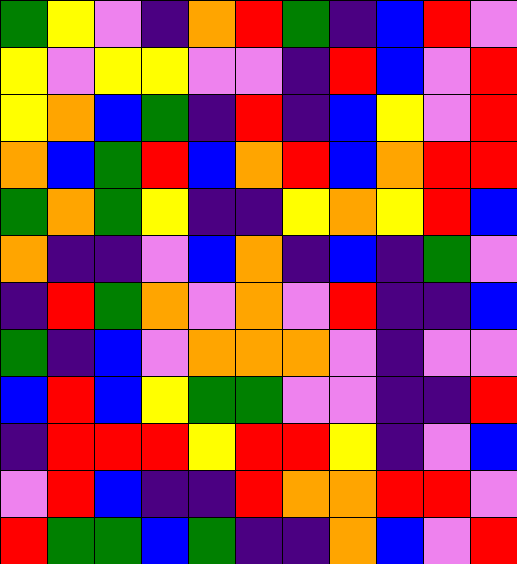[["green", "yellow", "violet", "indigo", "orange", "red", "green", "indigo", "blue", "red", "violet"], ["yellow", "violet", "yellow", "yellow", "violet", "violet", "indigo", "red", "blue", "violet", "red"], ["yellow", "orange", "blue", "green", "indigo", "red", "indigo", "blue", "yellow", "violet", "red"], ["orange", "blue", "green", "red", "blue", "orange", "red", "blue", "orange", "red", "red"], ["green", "orange", "green", "yellow", "indigo", "indigo", "yellow", "orange", "yellow", "red", "blue"], ["orange", "indigo", "indigo", "violet", "blue", "orange", "indigo", "blue", "indigo", "green", "violet"], ["indigo", "red", "green", "orange", "violet", "orange", "violet", "red", "indigo", "indigo", "blue"], ["green", "indigo", "blue", "violet", "orange", "orange", "orange", "violet", "indigo", "violet", "violet"], ["blue", "red", "blue", "yellow", "green", "green", "violet", "violet", "indigo", "indigo", "red"], ["indigo", "red", "red", "red", "yellow", "red", "red", "yellow", "indigo", "violet", "blue"], ["violet", "red", "blue", "indigo", "indigo", "red", "orange", "orange", "red", "red", "violet"], ["red", "green", "green", "blue", "green", "indigo", "indigo", "orange", "blue", "violet", "red"]]